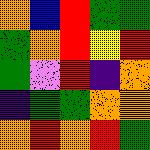[["orange", "blue", "red", "green", "green"], ["green", "orange", "red", "yellow", "red"], ["green", "violet", "red", "indigo", "orange"], ["indigo", "green", "green", "orange", "orange"], ["orange", "red", "orange", "red", "green"]]